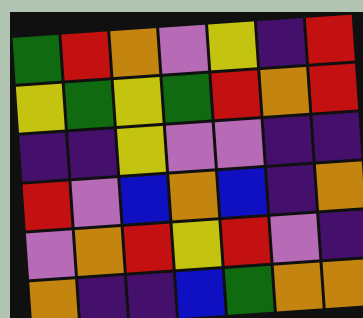[["green", "red", "orange", "violet", "yellow", "indigo", "red"], ["yellow", "green", "yellow", "green", "red", "orange", "red"], ["indigo", "indigo", "yellow", "violet", "violet", "indigo", "indigo"], ["red", "violet", "blue", "orange", "blue", "indigo", "orange"], ["violet", "orange", "red", "yellow", "red", "violet", "indigo"], ["orange", "indigo", "indigo", "blue", "green", "orange", "orange"]]